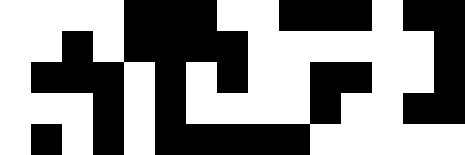[["white", "white", "white", "white", "black", "black", "black", "white", "white", "black", "black", "black", "white", "black", "black"], ["white", "white", "black", "white", "black", "black", "black", "black", "white", "white", "white", "white", "white", "white", "black"], ["white", "black", "black", "black", "white", "black", "white", "black", "white", "white", "black", "black", "white", "white", "black"], ["white", "white", "white", "black", "white", "black", "white", "white", "white", "white", "black", "white", "white", "black", "black"], ["white", "black", "white", "black", "white", "black", "black", "black", "black", "black", "white", "white", "white", "white", "white"]]